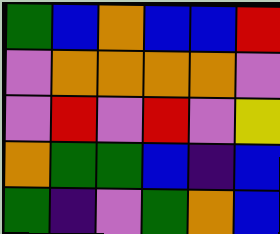[["green", "blue", "orange", "blue", "blue", "red"], ["violet", "orange", "orange", "orange", "orange", "violet"], ["violet", "red", "violet", "red", "violet", "yellow"], ["orange", "green", "green", "blue", "indigo", "blue"], ["green", "indigo", "violet", "green", "orange", "blue"]]